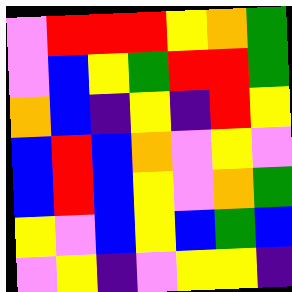[["violet", "red", "red", "red", "yellow", "orange", "green"], ["violet", "blue", "yellow", "green", "red", "red", "green"], ["orange", "blue", "indigo", "yellow", "indigo", "red", "yellow"], ["blue", "red", "blue", "orange", "violet", "yellow", "violet"], ["blue", "red", "blue", "yellow", "violet", "orange", "green"], ["yellow", "violet", "blue", "yellow", "blue", "green", "blue"], ["violet", "yellow", "indigo", "violet", "yellow", "yellow", "indigo"]]